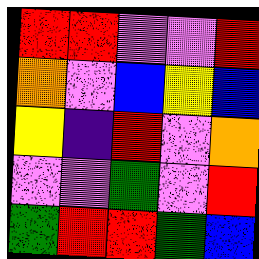[["red", "red", "violet", "violet", "red"], ["orange", "violet", "blue", "yellow", "blue"], ["yellow", "indigo", "red", "violet", "orange"], ["violet", "violet", "green", "violet", "red"], ["green", "red", "red", "green", "blue"]]